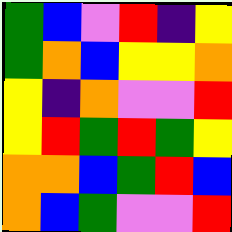[["green", "blue", "violet", "red", "indigo", "yellow"], ["green", "orange", "blue", "yellow", "yellow", "orange"], ["yellow", "indigo", "orange", "violet", "violet", "red"], ["yellow", "red", "green", "red", "green", "yellow"], ["orange", "orange", "blue", "green", "red", "blue"], ["orange", "blue", "green", "violet", "violet", "red"]]